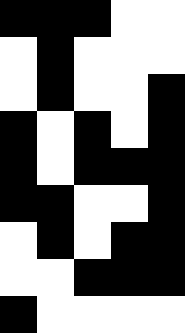[["black", "black", "black", "white", "white"], ["white", "black", "white", "white", "white"], ["white", "black", "white", "white", "black"], ["black", "white", "black", "white", "black"], ["black", "white", "black", "black", "black"], ["black", "black", "white", "white", "black"], ["white", "black", "white", "black", "black"], ["white", "white", "black", "black", "black"], ["black", "white", "white", "white", "white"]]